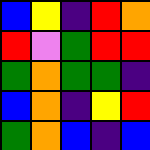[["blue", "yellow", "indigo", "red", "orange"], ["red", "violet", "green", "red", "red"], ["green", "orange", "green", "green", "indigo"], ["blue", "orange", "indigo", "yellow", "red"], ["green", "orange", "blue", "indigo", "blue"]]